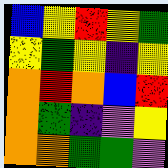[["blue", "yellow", "red", "yellow", "green"], ["yellow", "green", "yellow", "indigo", "yellow"], ["orange", "red", "orange", "blue", "red"], ["orange", "green", "indigo", "violet", "yellow"], ["orange", "orange", "green", "green", "violet"]]